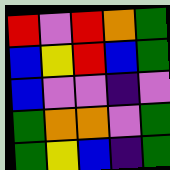[["red", "violet", "red", "orange", "green"], ["blue", "yellow", "red", "blue", "green"], ["blue", "violet", "violet", "indigo", "violet"], ["green", "orange", "orange", "violet", "green"], ["green", "yellow", "blue", "indigo", "green"]]